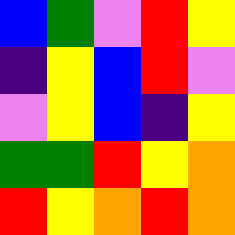[["blue", "green", "violet", "red", "yellow"], ["indigo", "yellow", "blue", "red", "violet"], ["violet", "yellow", "blue", "indigo", "yellow"], ["green", "green", "red", "yellow", "orange"], ["red", "yellow", "orange", "red", "orange"]]